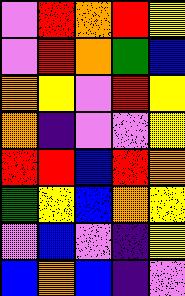[["violet", "red", "orange", "red", "yellow"], ["violet", "red", "orange", "green", "blue"], ["orange", "yellow", "violet", "red", "yellow"], ["orange", "indigo", "violet", "violet", "yellow"], ["red", "red", "blue", "red", "orange"], ["green", "yellow", "blue", "orange", "yellow"], ["violet", "blue", "violet", "indigo", "yellow"], ["blue", "orange", "blue", "indigo", "violet"]]